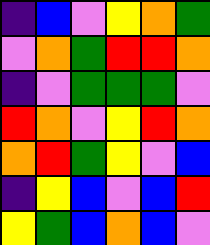[["indigo", "blue", "violet", "yellow", "orange", "green"], ["violet", "orange", "green", "red", "red", "orange"], ["indigo", "violet", "green", "green", "green", "violet"], ["red", "orange", "violet", "yellow", "red", "orange"], ["orange", "red", "green", "yellow", "violet", "blue"], ["indigo", "yellow", "blue", "violet", "blue", "red"], ["yellow", "green", "blue", "orange", "blue", "violet"]]